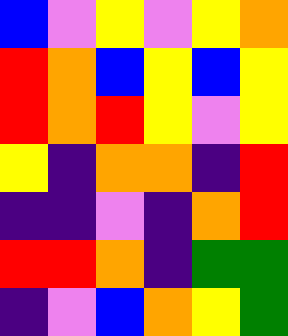[["blue", "violet", "yellow", "violet", "yellow", "orange"], ["red", "orange", "blue", "yellow", "blue", "yellow"], ["red", "orange", "red", "yellow", "violet", "yellow"], ["yellow", "indigo", "orange", "orange", "indigo", "red"], ["indigo", "indigo", "violet", "indigo", "orange", "red"], ["red", "red", "orange", "indigo", "green", "green"], ["indigo", "violet", "blue", "orange", "yellow", "green"]]